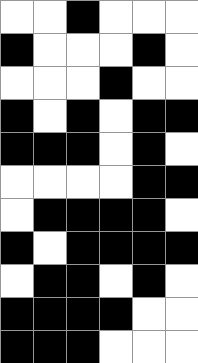[["white", "white", "black", "white", "white", "white"], ["black", "white", "white", "white", "black", "white"], ["white", "white", "white", "black", "white", "white"], ["black", "white", "black", "white", "black", "black"], ["black", "black", "black", "white", "black", "white"], ["white", "white", "white", "white", "black", "black"], ["white", "black", "black", "black", "black", "white"], ["black", "white", "black", "black", "black", "black"], ["white", "black", "black", "white", "black", "white"], ["black", "black", "black", "black", "white", "white"], ["black", "black", "black", "white", "white", "white"]]